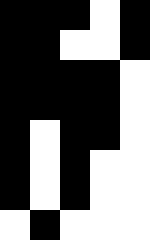[["black", "black", "black", "white", "black"], ["black", "black", "white", "white", "black"], ["black", "black", "black", "black", "white"], ["black", "black", "black", "black", "white"], ["black", "white", "black", "black", "white"], ["black", "white", "black", "white", "white"], ["black", "white", "black", "white", "white"], ["white", "black", "white", "white", "white"]]